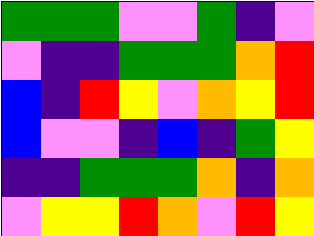[["green", "green", "green", "violet", "violet", "green", "indigo", "violet"], ["violet", "indigo", "indigo", "green", "green", "green", "orange", "red"], ["blue", "indigo", "red", "yellow", "violet", "orange", "yellow", "red"], ["blue", "violet", "violet", "indigo", "blue", "indigo", "green", "yellow"], ["indigo", "indigo", "green", "green", "green", "orange", "indigo", "orange"], ["violet", "yellow", "yellow", "red", "orange", "violet", "red", "yellow"]]